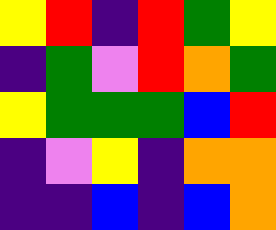[["yellow", "red", "indigo", "red", "green", "yellow"], ["indigo", "green", "violet", "red", "orange", "green"], ["yellow", "green", "green", "green", "blue", "red"], ["indigo", "violet", "yellow", "indigo", "orange", "orange"], ["indigo", "indigo", "blue", "indigo", "blue", "orange"]]